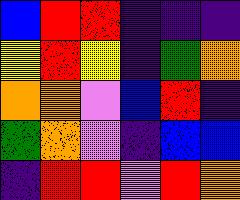[["blue", "red", "red", "indigo", "indigo", "indigo"], ["yellow", "red", "yellow", "indigo", "green", "orange"], ["orange", "orange", "violet", "blue", "red", "indigo"], ["green", "orange", "violet", "indigo", "blue", "blue"], ["indigo", "red", "red", "violet", "red", "orange"]]